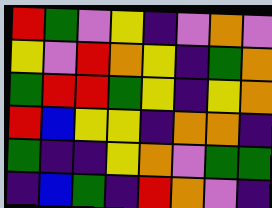[["red", "green", "violet", "yellow", "indigo", "violet", "orange", "violet"], ["yellow", "violet", "red", "orange", "yellow", "indigo", "green", "orange"], ["green", "red", "red", "green", "yellow", "indigo", "yellow", "orange"], ["red", "blue", "yellow", "yellow", "indigo", "orange", "orange", "indigo"], ["green", "indigo", "indigo", "yellow", "orange", "violet", "green", "green"], ["indigo", "blue", "green", "indigo", "red", "orange", "violet", "indigo"]]